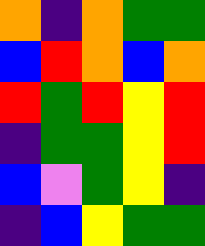[["orange", "indigo", "orange", "green", "green"], ["blue", "red", "orange", "blue", "orange"], ["red", "green", "red", "yellow", "red"], ["indigo", "green", "green", "yellow", "red"], ["blue", "violet", "green", "yellow", "indigo"], ["indigo", "blue", "yellow", "green", "green"]]